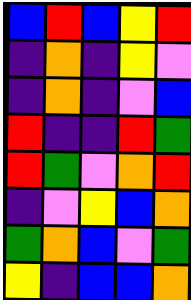[["blue", "red", "blue", "yellow", "red"], ["indigo", "orange", "indigo", "yellow", "violet"], ["indigo", "orange", "indigo", "violet", "blue"], ["red", "indigo", "indigo", "red", "green"], ["red", "green", "violet", "orange", "red"], ["indigo", "violet", "yellow", "blue", "orange"], ["green", "orange", "blue", "violet", "green"], ["yellow", "indigo", "blue", "blue", "orange"]]